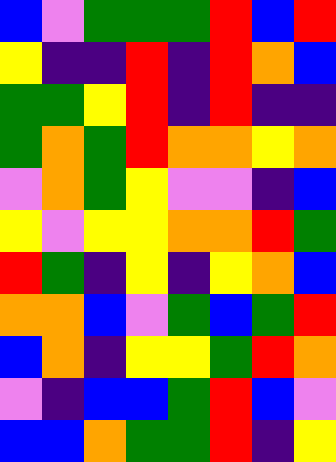[["blue", "violet", "green", "green", "green", "red", "blue", "red"], ["yellow", "indigo", "indigo", "red", "indigo", "red", "orange", "blue"], ["green", "green", "yellow", "red", "indigo", "red", "indigo", "indigo"], ["green", "orange", "green", "red", "orange", "orange", "yellow", "orange"], ["violet", "orange", "green", "yellow", "violet", "violet", "indigo", "blue"], ["yellow", "violet", "yellow", "yellow", "orange", "orange", "red", "green"], ["red", "green", "indigo", "yellow", "indigo", "yellow", "orange", "blue"], ["orange", "orange", "blue", "violet", "green", "blue", "green", "red"], ["blue", "orange", "indigo", "yellow", "yellow", "green", "red", "orange"], ["violet", "indigo", "blue", "blue", "green", "red", "blue", "violet"], ["blue", "blue", "orange", "green", "green", "red", "indigo", "yellow"]]